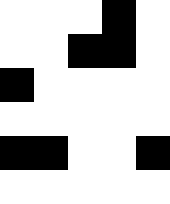[["white", "white", "white", "black", "white"], ["white", "white", "black", "black", "white"], ["black", "white", "white", "white", "white"], ["white", "white", "white", "white", "white"], ["black", "black", "white", "white", "black"], ["white", "white", "white", "white", "white"]]